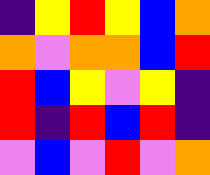[["indigo", "yellow", "red", "yellow", "blue", "orange"], ["orange", "violet", "orange", "orange", "blue", "red"], ["red", "blue", "yellow", "violet", "yellow", "indigo"], ["red", "indigo", "red", "blue", "red", "indigo"], ["violet", "blue", "violet", "red", "violet", "orange"]]